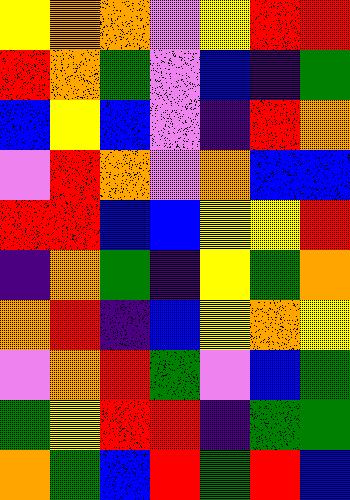[["yellow", "orange", "orange", "violet", "yellow", "red", "red"], ["red", "orange", "green", "violet", "blue", "indigo", "green"], ["blue", "yellow", "blue", "violet", "indigo", "red", "orange"], ["violet", "red", "orange", "violet", "orange", "blue", "blue"], ["red", "red", "blue", "blue", "yellow", "yellow", "red"], ["indigo", "orange", "green", "indigo", "yellow", "green", "orange"], ["orange", "red", "indigo", "blue", "yellow", "orange", "yellow"], ["violet", "orange", "red", "green", "violet", "blue", "green"], ["green", "yellow", "red", "red", "indigo", "green", "green"], ["orange", "green", "blue", "red", "green", "red", "blue"]]